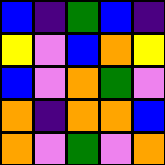[["blue", "indigo", "green", "blue", "indigo"], ["yellow", "violet", "blue", "orange", "yellow"], ["blue", "violet", "orange", "green", "violet"], ["orange", "indigo", "orange", "orange", "blue"], ["orange", "violet", "green", "violet", "orange"]]